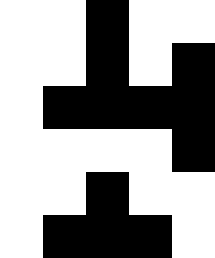[["white", "white", "black", "white", "white"], ["white", "white", "black", "white", "black"], ["white", "black", "black", "black", "black"], ["white", "white", "white", "white", "black"], ["white", "white", "black", "white", "white"], ["white", "black", "black", "black", "white"]]